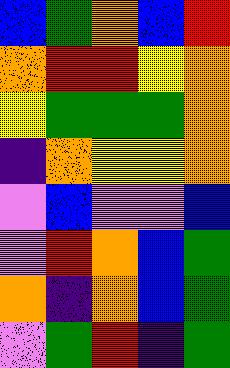[["blue", "green", "orange", "blue", "red"], ["orange", "red", "red", "yellow", "orange"], ["yellow", "green", "green", "green", "orange"], ["indigo", "orange", "yellow", "yellow", "orange"], ["violet", "blue", "violet", "violet", "blue"], ["violet", "red", "orange", "blue", "green"], ["orange", "indigo", "orange", "blue", "green"], ["violet", "green", "red", "indigo", "green"]]